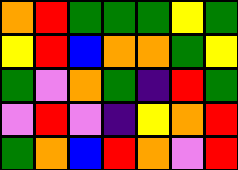[["orange", "red", "green", "green", "green", "yellow", "green"], ["yellow", "red", "blue", "orange", "orange", "green", "yellow"], ["green", "violet", "orange", "green", "indigo", "red", "green"], ["violet", "red", "violet", "indigo", "yellow", "orange", "red"], ["green", "orange", "blue", "red", "orange", "violet", "red"]]